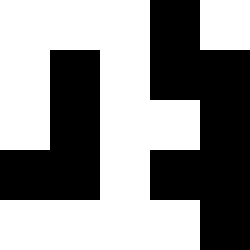[["white", "white", "white", "black", "white"], ["white", "black", "white", "black", "black"], ["white", "black", "white", "white", "black"], ["black", "black", "white", "black", "black"], ["white", "white", "white", "white", "black"]]